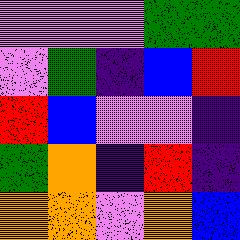[["violet", "violet", "violet", "green", "green"], ["violet", "green", "indigo", "blue", "red"], ["red", "blue", "violet", "violet", "indigo"], ["green", "orange", "indigo", "red", "indigo"], ["orange", "orange", "violet", "orange", "blue"]]